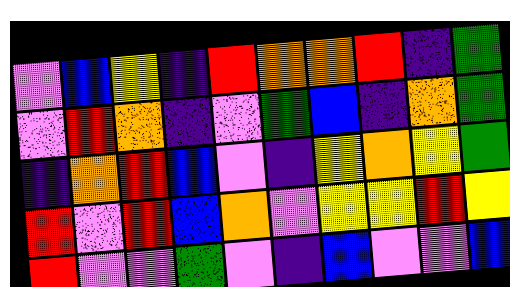[["violet", "blue", "yellow", "indigo", "red", "orange", "orange", "red", "indigo", "green"], ["violet", "red", "orange", "indigo", "violet", "green", "blue", "indigo", "orange", "green"], ["indigo", "orange", "red", "blue", "violet", "indigo", "yellow", "orange", "yellow", "green"], ["red", "violet", "red", "blue", "orange", "violet", "yellow", "yellow", "red", "yellow"], ["red", "violet", "violet", "green", "violet", "indigo", "blue", "violet", "violet", "blue"]]